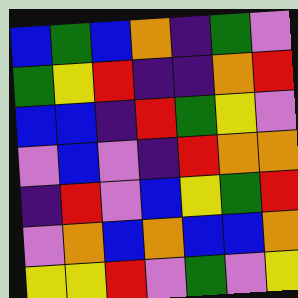[["blue", "green", "blue", "orange", "indigo", "green", "violet"], ["green", "yellow", "red", "indigo", "indigo", "orange", "red"], ["blue", "blue", "indigo", "red", "green", "yellow", "violet"], ["violet", "blue", "violet", "indigo", "red", "orange", "orange"], ["indigo", "red", "violet", "blue", "yellow", "green", "red"], ["violet", "orange", "blue", "orange", "blue", "blue", "orange"], ["yellow", "yellow", "red", "violet", "green", "violet", "yellow"]]